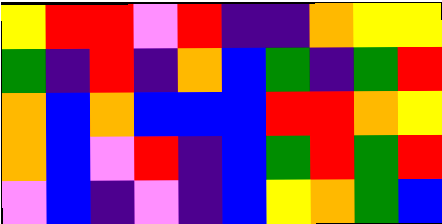[["yellow", "red", "red", "violet", "red", "indigo", "indigo", "orange", "yellow", "yellow"], ["green", "indigo", "red", "indigo", "orange", "blue", "green", "indigo", "green", "red"], ["orange", "blue", "orange", "blue", "blue", "blue", "red", "red", "orange", "yellow"], ["orange", "blue", "violet", "red", "indigo", "blue", "green", "red", "green", "red"], ["violet", "blue", "indigo", "violet", "indigo", "blue", "yellow", "orange", "green", "blue"]]